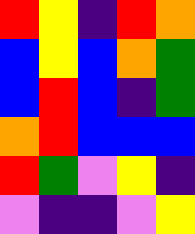[["red", "yellow", "indigo", "red", "orange"], ["blue", "yellow", "blue", "orange", "green"], ["blue", "red", "blue", "indigo", "green"], ["orange", "red", "blue", "blue", "blue"], ["red", "green", "violet", "yellow", "indigo"], ["violet", "indigo", "indigo", "violet", "yellow"]]